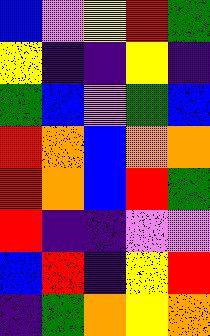[["blue", "violet", "yellow", "red", "green"], ["yellow", "indigo", "indigo", "yellow", "indigo"], ["green", "blue", "violet", "green", "blue"], ["red", "orange", "blue", "orange", "orange"], ["red", "orange", "blue", "red", "green"], ["red", "indigo", "indigo", "violet", "violet"], ["blue", "red", "indigo", "yellow", "red"], ["indigo", "green", "orange", "yellow", "orange"]]